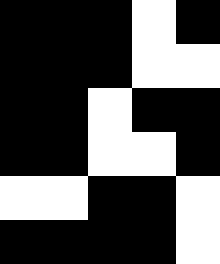[["black", "black", "black", "white", "black"], ["black", "black", "black", "white", "white"], ["black", "black", "white", "black", "black"], ["black", "black", "white", "white", "black"], ["white", "white", "black", "black", "white"], ["black", "black", "black", "black", "white"]]